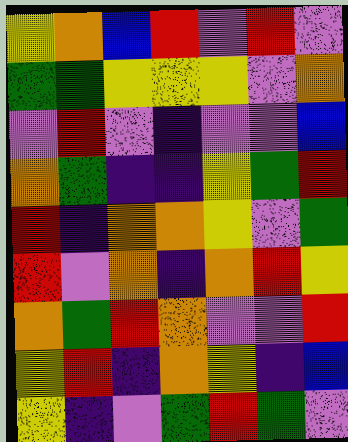[["yellow", "orange", "blue", "red", "violet", "red", "violet"], ["green", "green", "yellow", "yellow", "yellow", "violet", "orange"], ["violet", "red", "violet", "indigo", "violet", "violet", "blue"], ["orange", "green", "indigo", "indigo", "yellow", "green", "red"], ["red", "indigo", "orange", "orange", "yellow", "violet", "green"], ["red", "violet", "orange", "indigo", "orange", "red", "yellow"], ["orange", "green", "red", "orange", "violet", "violet", "red"], ["yellow", "red", "indigo", "orange", "yellow", "indigo", "blue"], ["yellow", "indigo", "violet", "green", "red", "green", "violet"]]